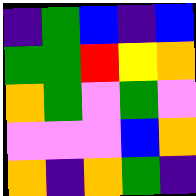[["indigo", "green", "blue", "indigo", "blue"], ["green", "green", "red", "yellow", "orange"], ["orange", "green", "violet", "green", "violet"], ["violet", "violet", "violet", "blue", "orange"], ["orange", "indigo", "orange", "green", "indigo"]]